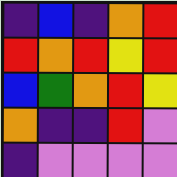[["indigo", "blue", "indigo", "orange", "red"], ["red", "orange", "red", "yellow", "red"], ["blue", "green", "orange", "red", "yellow"], ["orange", "indigo", "indigo", "red", "violet"], ["indigo", "violet", "violet", "violet", "violet"]]